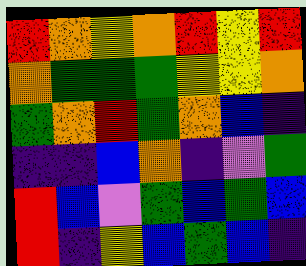[["red", "orange", "yellow", "orange", "red", "yellow", "red"], ["orange", "green", "green", "green", "yellow", "yellow", "orange"], ["green", "orange", "red", "green", "orange", "blue", "indigo"], ["indigo", "indigo", "blue", "orange", "indigo", "violet", "green"], ["red", "blue", "violet", "green", "blue", "green", "blue"], ["red", "indigo", "yellow", "blue", "green", "blue", "indigo"]]